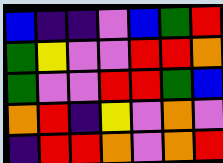[["blue", "indigo", "indigo", "violet", "blue", "green", "red"], ["green", "yellow", "violet", "violet", "red", "red", "orange"], ["green", "violet", "violet", "red", "red", "green", "blue"], ["orange", "red", "indigo", "yellow", "violet", "orange", "violet"], ["indigo", "red", "red", "orange", "violet", "orange", "red"]]